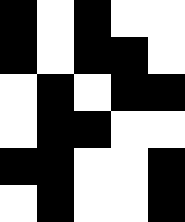[["black", "white", "black", "white", "white"], ["black", "white", "black", "black", "white"], ["white", "black", "white", "black", "black"], ["white", "black", "black", "white", "white"], ["black", "black", "white", "white", "black"], ["white", "black", "white", "white", "black"]]